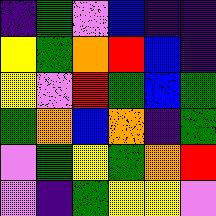[["indigo", "green", "violet", "blue", "indigo", "indigo"], ["yellow", "green", "orange", "red", "blue", "indigo"], ["yellow", "violet", "red", "green", "blue", "green"], ["green", "orange", "blue", "orange", "indigo", "green"], ["violet", "green", "yellow", "green", "orange", "red"], ["violet", "indigo", "green", "yellow", "yellow", "violet"]]